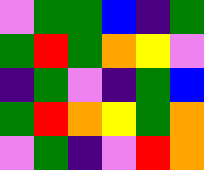[["violet", "green", "green", "blue", "indigo", "green"], ["green", "red", "green", "orange", "yellow", "violet"], ["indigo", "green", "violet", "indigo", "green", "blue"], ["green", "red", "orange", "yellow", "green", "orange"], ["violet", "green", "indigo", "violet", "red", "orange"]]